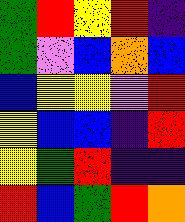[["green", "red", "yellow", "red", "indigo"], ["green", "violet", "blue", "orange", "blue"], ["blue", "yellow", "yellow", "violet", "red"], ["yellow", "blue", "blue", "indigo", "red"], ["yellow", "green", "red", "indigo", "indigo"], ["red", "blue", "green", "red", "orange"]]